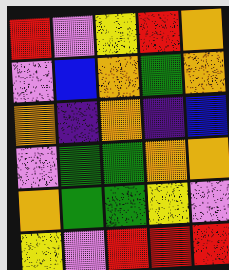[["red", "violet", "yellow", "red", "orange"], ["violet", "blue", "orange", "green", "orange"], ["orange", "indigo", "orange", "indigo", "blue"], ["violet", "green", "green", "orange", "orange"], ["orange", "green", "green", "yellow", "violet"], ["yellow", "violet", "red", "red", "red"]]